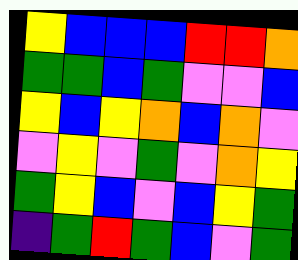[["yellow", "blue", "blue", "blue", "red", "red", "orange"], ["green", "green", "blue", "green", "violet", "violet", "blue"], ["yellow", "blue", "yellow", "orange", "blue", "orange", "violet"], ["violet", "yellow", "violet", "green", "violet", "orange", "yellow"], ["green", "yellow", "blue", "violet", "blue", "yellow", "green"], ["indigo", "green", "red", "green", "blue", "violet", "green"]]